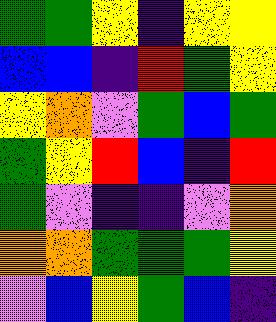[["green", "green", "yellow", "indigo", "yellow", "yellow"], ["blue", "blue", "indigo", "red", "green", "yellow"], ["yellow", "orange", "violet", "green", "blue", "green"], ["green", "yellow", "red", "blue", "indigo", "red"], ["green", "violet", "indigo", "indigo", "violet", "orange"], ["orange", "orange", "green", "green", "green", "yellow"], ["violet", "blue", "yellow", "green", "blue", "indigo"]]